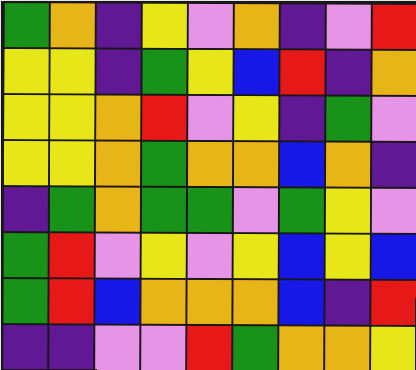[["green", "orange", "indigo", "yellow", "violet", "orange", "indigo", "violet", "red"], ["yellow", "yellow", "indigo", "green", "yellow", "blue", "red", "indigo", "orange"], ["yellow", "yellow", "orange", "red", "violet", "yellow", "indigo", "green", "violet"], ["yellow", "yellow", "orange", "green", "orange", "orange", "blue", "orange", "indigo"], ["indigo", "green", "orange", "green", "green", "violet", "green", "yellow", "violet"], ["green", "red", "violet", "yellow", "violet", "yellow", "blue", "yellow", "blue"], ["green", "red", "blue", "orange", "orange", "orange", "blue", "indigo", "red"], ["indigo", "indigo", "violet", "violet", "red", "green", "orange", "orange", "yellow"]]